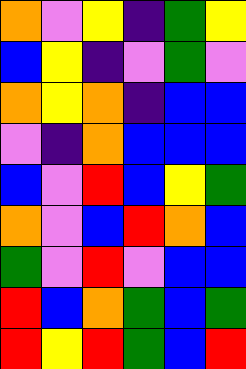[["orange", "violet", "yellow", "indigo", "green", "yellow"], ["blue", "yellow", "indigo", "violet", "green", "violet"], ["orange", "yellow", "orange", "indigo", "blue", "blue"], ["violet", "indigo", "orange", "blue", "blue", "blue"], ["blue", "violet", "red", "blue", "yellow", "green"], ["orange", "violet", "blue", "red", "orange", "blue"], ["green", "violet", "red", "violet", "blue", "blue"], ["red", "blue", "orange", "green", "blue", "green"], ["red", "yellow", "red", "green", "blue", "red"]]